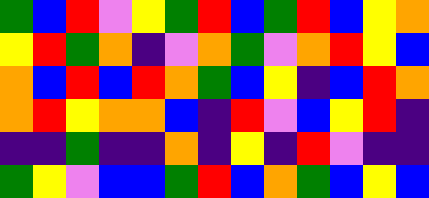[["green", "blue", "red", "violet", "yellow", "green", "red", "blue", "green", "red", "blue", "yellow", "orange"], ["yellow", "red", "green", "orange", "indigo", "violet", "orange", "green", "violet", "orange", "red", "yellow", "blue"], ["orange", "blue", "red", "blue", "red", "orange", "green", "blue", "yellow", "indigo", "blue", "red", "orange"], ["orange", "red", "yellow", "orange", "orange", "blue", "indigo", "red", "violet", "blue", "yellow", "red", "indigo"], ["indigo", "indigo", "green", "indigo", "indigo", "orange", "indigo", "yellow", "indigo", "red", "violet", "indigo", "indigo"], ["green", "yellow", "violet", "blue", "blue", "green", "red", "blue", "orange", "green", "blue", "yellow", "blue"]]